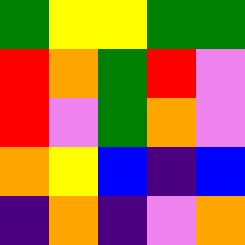[["green", "yellow", "yellow", "green", "green"], ["red", "orange", "green", "red", "violet"], ["red", "violet", "green", "orange", "violet"], ["orange", "yellow", "blue", "indigo", "blue"], ["indigo", "orange", "indigo", "violet", "orange"]]